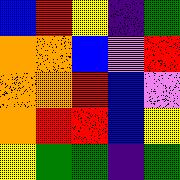[["blue", "red", "yellow", "indigo", "green"], ["orange", "orange", "blue", "violet", "red"], ["orange", "orange", "red", "blue", "violet"], ["orange", "red", "red", "blue", "yellow"], ["yellow", "green", "green", "indigo", "green"]]